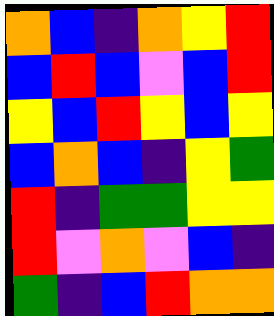[["orange", "blue", "indigo", "orange", "yellow", "red"], ["blue", "red", "blue", "violet", "blue", "red"], ["yellow", "blue", "red", "yellow", "blue", "yellow"], ["blue", "orange", "blue", "indigo", "yellow", "green"], ["red", "indigo", "green", "green", "yellow", "yellow"], ["red", "violet", "orange", "violet", "blue", "indigo"], ["green", "indigo", "blue", "red", "orange", "orange"]]